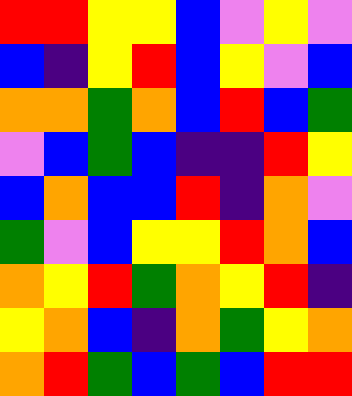[["red", "red", "yellow", "yellow", "blue", "violet", "yellow", "violet"], ["blue", "indigo", "yellow", "red", "blue", "yellow", "violet", "blue"], ["orange", "orange", "green", "orange", "blue", "red", "blue", "green"], ["violet", "blue", "green", "blue", "indigo", "indigo", "red", "yellow"], ["blue", "orange", "blue", "blue", "red", "indigo", "orange", "violet"], ["green", "violet", "blue", "yellow", "yellow", "red", "orange", "blue"], ["orange", "yellow", "red", "green", "orange", "yellow", "red", "indigo"], ["yellow", "orange", "blue", "indigo", "orange", "green", "yellow", "orange"], ["orange", "red", "green", "blue", "green", "blue", "red", "red"]]